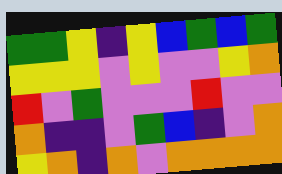[["green", "green", "yellow", "indigo", "yellow", "blue", "green", "blue", "green"], ["yellow", "yellow", "yellow", "violet", "yellow", "violet", "violet", "yellow", "orange"], ["red", "violet", "green", "violet", "violet", "violet", "red", "violet", "violet"], ["orange", "indigo", "indigo", "violet", "green", "blue", "indigo", "violet", "orange"], ["yellow", "orange", "indigo", "orange", "violet", "orange", "orange", "orange", "orange"]]